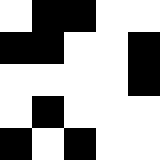[["white", "black", "black", "white", "white"], ["black", "black", "white", "white", "black"], ["white", "white", "white", "white", "black"], ["white", "black", "white", "white", "white"], ["black", "white", "black", "white", "white"]]